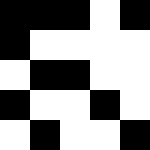[["black", "black", "black", "white", "black"], ["black", "white", "white", "white", "white"], ["white", "black", "black", "white", "white"], ["black", "white", "white", "black", "white"], ["white", "black", "white", "white", "black"]]